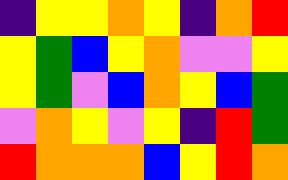[["indigo", "yellow", "yellow", "orange", "yellow", "indigo", "orange", "red"], ["yellow", "green", "blue", "yellow", "orange", "violet", "violet", "yellow"], ["yellow", "green", "violet", "blue", "orange", "yellow", "blue", "green"], ["violet", "orange", "yellow", "violet", "yellow", "indigo", "red", "green"], ["red", "orange", "orange", "orange", "blue", "yellow", "red", "orange"]]